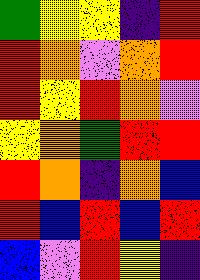[["green", "yellow", "yellow", "indigo", "red"], ["red", "orange", "violet", "orange", "red"], ["red", "yellow", "red", "orange", "violet"], ["yellow", "orange", "green", "red", "red"], ["red", "orange", "indigo", "orange", "blue"], ["red", "blue", "red", "blue", "red"], ["blue", "violet", "red", "yellow", "indigo"]]